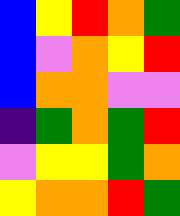[["blue", "yellow", "red", "orange", "green"], ["blue", "violet", "orange", "yellow", "red"], ["blue", "orange", "orange", "violet", "violet"], ["indigo", "green", "orange", "green", "red"], ["violet", "yellow", "yellow", "green", "orange"], ["yellow", "orange", "orange", "red", "green"]]